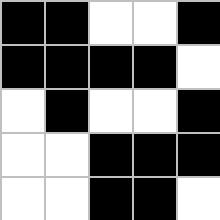[["black", "black", "white", "white", "black"], ["black", "black", "black", "black", "white"], ["white", "black", "white", "white", "black"], ["white", "white", "black", "black", "black"], ["white", "white", "black", "black", "white"]]